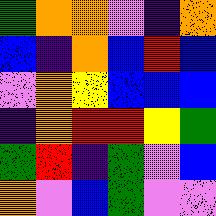[["green", "orange", "orange", "violet", "indigo", "orange"], ["blue", "indigo", "orange", "blue", "red", "blue"], ["violet", "orange", "yellow", "blue", "blue", "blue"], ["indigo", "orange", "red", "red", "yellow", "green"], ["green", "red", "indigo", "green", "violet", "blue"], ["orange", "violet", "blue", "green", "violet", "violet"]]